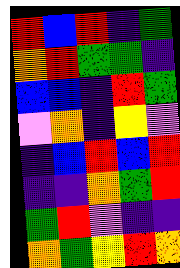[["red", "blue", "red", "indigo", "green"], ["orange", "red", "green", "green", "indigo"], ["blue", "blue", "indigo", "red", "green"], ["violet", "orange", "indigo", "yellow", "violet"], ["indigo", "blue", "red", "blue", "red"], ["indigo", "indigo", "orange", "green", "red"], ["green", "red", "violet", "indigo", "indigo"], ["orange", "green", "yellow", "red", "orange"]]